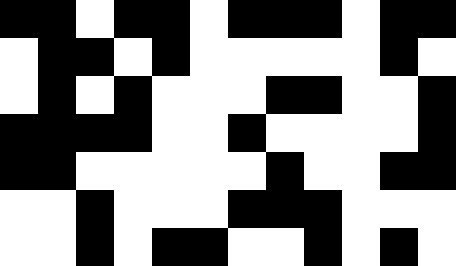[["black", "black", "white", "black", "black", "white", "black", "black", "black", "white", "black", "black"], ["white", "black", "black", "white", "black", "white", "white", "white", "white", "white", "black", "white"], ["white", "black", "white", "black", "white", "white", "white", "black", "black", "white", "white", "black"], ["black", "black", "black", "black", "white", "white", "black", "white", "white", "white", "white", "black"], ["black", "black", "white", "white", "white", "white", "white", "black", "white", "white", "black", "black"], ["white", "white", "black", "white", "white", "white", "black", "black", "black", "white", "white", "white"], ["white", "white", "black", "white", "black", "black", "white", "white", "black", "white", "black", "white"]]